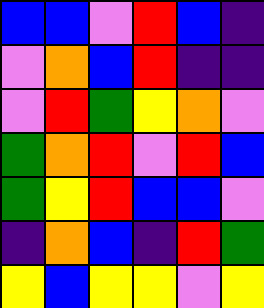[["blue", "blue", "violet", "red", "blue", "indigo"], ["violet", "orange", "blue", "red", "indigo", "indigo"], ["violet", "red", "green", "yellow", "orange", "violet"], ["green", "orange", "red", "violet", "red", "blue"], ["green", "yellow", "red", "blue", "blue", "violet"], ["indigo", "orange", "blue", "indigo", "red", "green"], ["yellow", "blue", "yellow", "yellow", "violet", "yellow"]]